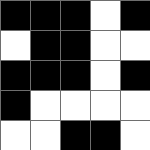[["black", "black", "black", "white", "black"], ["white", "black", "black", "white", "white"], ["black", "black", "black", "white", "black"], ["black", "white", "white", "white", "white"], ["white", "white", "black", "black", "white"]]